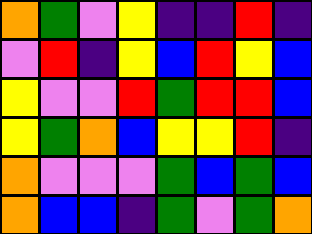[["orange", "green", "violet", "yellow", "indigo", "indigo", "red", "indigo"], ["violet", "red", "indigo", "yellow", "blue", "red", "yellow", "blue"], ["yellow", "violet", "violet", "red", "green", "red", "red", "blue"], ["yellow", "green", "orange", "blue", "yellow", "yellow", "red", "indigo"], ["orange", "violet", "violet", "violet", "green", "blue", "green", "blue"], ["orange", "blue", "blue", "indigo", "green", "violet", "green", "orange"]]